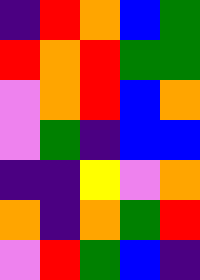[["indigo", "red", "orange", "blue", "green"], ["red", "orange", "red", "green", "green"], ["violet", "orange", "red", "blue", "orange"], ["violet", "green", "indigo", "blue", "blue"], ["indigo", "indigo", "yellow", "violet", "orange"], ["orange", "indigo", "orange", "green", "red"], ["violet", "red", "green", "blue", "indigo"]]